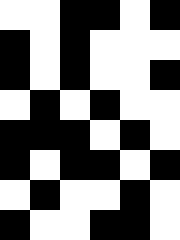[["white", "white", "black", "black", "white", "black"], ["black", "white", "black", "white", "white", "white"], ["black", "white", "black", "white", "white", "black"], ["white", "black", "white", "black", "white", "white"], ["black", "black", "black", "white", "black", "white"], ["black", "white", "black", "black", "white", "black"], ["white", "black", "white", "white", "black", "white"], ["black", "white", "white", "black", "black", "white"]]